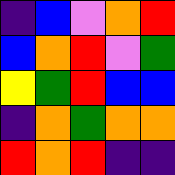[["indigo", "blue", "violet", "orange", "red"], ["blue", "orange", "red", "violet", "green"], ["yellow", "green", "red", "blue", "blue"], ["indigo", "orange", "green", "orange", "orange"], ["red", "orange", "red", "indigo", "indigo"]]